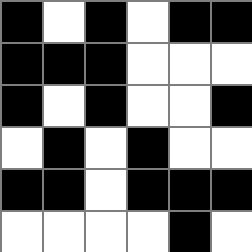[["black", "white", "black", "white", "black", "black"], ["black", "black", "black", "white", "white", "white"], ["black", "white", "black", "white", "white", "black"], ["white", "black", "white", "black", "white", "white"], ["black", "black", "white", "black", "black", "black"], ["white", "white", "white", "white", "black", "white"]]